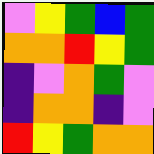[["violet", "yellow", "green", "blue", "green"], ["orange", "orange", "red", "yellow", "green"], ["indigo", "violet", "orange", "green", "violet"], ["indigo", "orange", "orange", "indigo", "violet"], ["red", "yellow", "green", "orange", "orange"]]